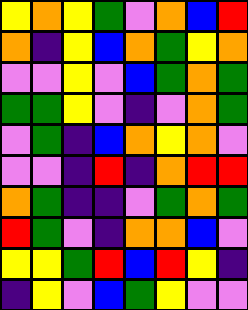[["yellow", "orange", "yellow", "green", "violet", "orange", "blue", "red"], ["orange", "indigo", "yellow", "blue", "orange", "green", "yellow", "orange"], ["violet", "violet", "yellow", "violet", "blue", "green", "orange", "green"], ["green", "green", "yellow", "violet", "indigo", "violet", "orange", "green"], ["violet", "green", "indigo", "blue", "orange", "yellow", "orange", "violet"], ["violet", "violet", "indigo", "red", "indigo", "orange", "red", "red"], ["orange", "green", "indigo", "indigo", "violet", "green", "orange", "green"], ["red", "green", "violet", "indigo", "orange", "orange", "blue", "violet"], ["yellow", "yellow", "green", "red", "blue", "red", "yellow", "indigo"], ["indigo", "yellow", "violet", "blue", "green", "yellow", "violet", "violet"]]